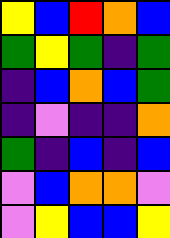[["yellow", "blue", "red", "orange", "blue"], ["green", "yellow", "green", "indigo", "green"], ["indigo", "blue", "orange", "blue", "green"], ["indigo", "violet", "indigo", "indigo", "orange"], ["green", "indigo", "blue", "indigo", "blue"], ["violet", "blue", "orange", "orange", "violet"], ["violet", "yellow", "blue", "blue", "yellow"]]